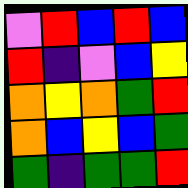[["violet", "red", "blue", "red", "blue"], ["red", "indigo", "violet", "blue", "yellow"], ["orange", "yellow", "orange", "green", "red"], ["orange", "blue", "yellow", "blue", "green"], ["green", "indigo", "green", "green", "red"]]